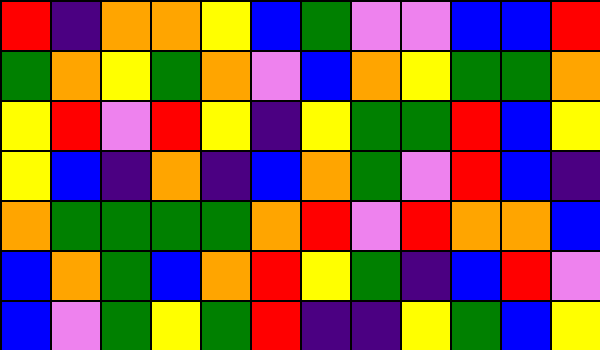[["red", "indigo", "orange", "orange", "yellow", "blue", "green", "violet", "violet", "blue", "blue", "red"], ["green", "orange", "yellow", "green", "orange", "violet", "blue", "orange", "yellow", "green", "green", "orange"], ["yellow", "red", "violet", "red", "yellow", "indigo", "yellow", "green", "green", "red", "blue", "yellow"], ["yellow", "blue", "indigo", "orange", "indigo", "blue", "orange", "green", "violet", "red", "blue", "indigo"], ["orange", "green", "green", "green", "green", "orange", "red", "violet", "red", "orange", "orange", "blue"], ["blue", "orange", "green", "blue", "orange", "red", "yellow", "green", "indigo", "blue", "red", "violet"], ["blue", "violet", "green", "yellow", "green", "red", "indigo", "indigo", "yellow", "green", "blue", "yellow"]]